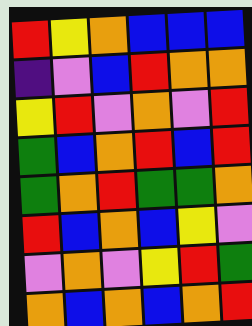[["red", "yellow", "orange", "blue", "blue", "blue"], ["indigo", "violet", "blue", "red", "orange", "orange"], ["yellow", "red", "violet", "orange", "violet", "red"], ["green", "blue", "orange", "red", "blue", "red"], ["green", "orange", "red", "green", "green", "orange"], ["red", "blue", "orange", "blue", "yellow", "violet"], ["violet", "orange", "violet", "yellow", "red", "green"], ["orange", "blue", "orange", "blue", "orange", "red"]]